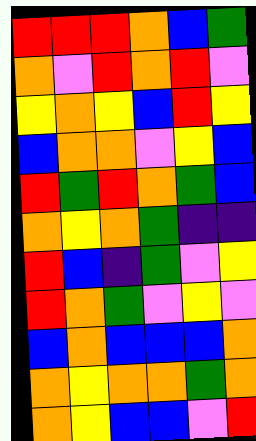[["red", "red", "red", "orange", "blue", "green"], ["orange", "violet", "red", "orange", "red", "violet"], ["yellow", "orange", "yellow", "blue", "red", "yellow"], ["blue", "orange", "orange", "violet", "yellow", "blue"], ["red", "green", "red", "orange", "green", "blue"], ["orange", "yellow", "orange", "green", "indigo", "indigo"], ["red", "blue", "indigo", "green", "violet", "yellow"], ["red", "orange", "green", "violet", "yellow", "violet"], ["blue", "orange", "blue", "blue", "blue", "orange"], ["orange", "yellow", "orange", "orange", "green", "orange"], ["orange", "yellow", "blue", "blue", "violet", "red"]]